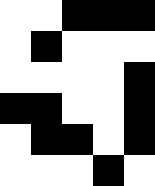[["white", "white", "black", "black", "black"], ["white", "black", "white", "white", "white"], ["white", "white", "white", "white", "black"], ["black", "black", "white", "white", "black"], ["white", "black", "black", "white", "black"], ["white", "white", "white", "black", "white"]]